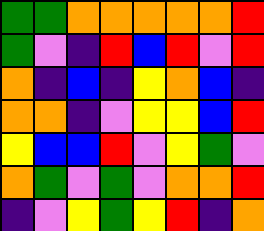[["green", "green", "orange", "orange", "orange", "orange", "orange", "red"], ["green", "violet", "indigo", "red", "blue", "red", "violet", "red"], ["orange", "indigo", "blue", "indigo", "yellow", "orange", "blue", "indigo"], ["orange", "orange", "indigo", "violet", "yellow", "yellow", "blue", "red"], ["yellow", "blue", "blue", "red", "violet", "yellow", "green", "violet"], ["orange", "green", "violet", "green", "violet", "orange", "orange", "red"], ["indigo", "violet", "yellow", "green", "yellow", "red", "indigo", "orange"]]